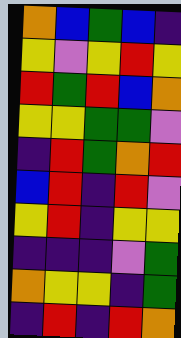[["orange", "blue", "green", "blue", "indigo"], ["yellow", "violet", "yellow", "red", "yellow"], ["red", "green", "red", "blue", "orange"], ["yellow", "yellow", "green", "green", "violet"], ["indigo", "red", "green", "orange", "red"], ["blue", "red", "indigo", "red", "violet"], ["yellow", "red", "indigo", "yellow", "yellow"], ["indigo", "indigo", "indigo", "violet", "green"], ["orange", "yellow", "yellow", "indigo", "green"], ["indigo", "red", "indigo", "red", "orange"]]